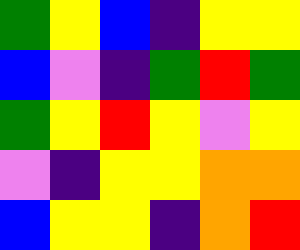[["green", "yellow", "blue", "indigo", "yellow", "yellow"], ["blue", "violet", "indigo", "green", "red", "green"], ["green", "yellow", "red", "yellow", "violet", "yellow"], ["violet", "indigo", "yellow", "yellow", "orange", "orange"], ["blue", "yellow", "yellow", "indigo", "orange", "red"]]